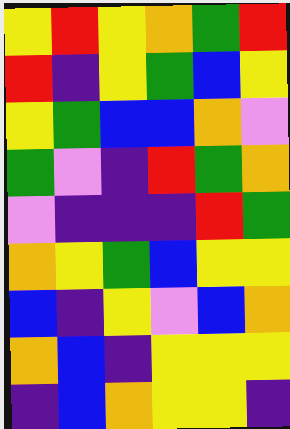[["yellow", "red", "yellow", "orange", "green", "red"], ["red", "indigo", "yellow", "green", "blue", "yellow"], ["yellow", "green", "blue", "blue", "orange", "violet"], ["green", "violet", "indigo", "red", "green", "orange"], ["violet", "indigo", "indigo", "indigo", "red", "green"], ["orange", "yellow", "green", "blue", "yellow", "yellow"], ["blue", "indigo", "yellow", "violet", "blue", "orange"], ["orange", "blue", "indigo", "yellow", "yellow", "yellow"], ["indigo", "blue", "orange", "yellow", "yellow", "indigo"]]